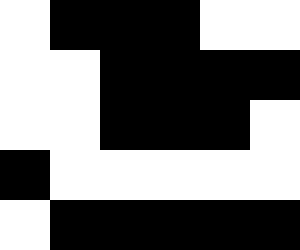[["white", "black", "black", "black", "white", "white"], ["white", "white", "black", "black", "black", "black"], ["white", "white", "black", "black", "black", "white"], ["black", "white", "white", "white", "white", "white"], ["white", "black", "black", "black", "black", "black"]]